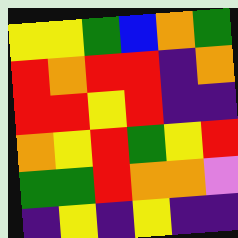[["yellow", "yellow", "green", "blue", "orange", "green"], ["red", "orange", "red", "red", "indigo", "orange"], ["red", "red", "yellow", "red", "indigo", "indigo"], ["orange", "yellow", "red", "green", "yellow", "red"], ["green", "green", "red", "orange", "orange", "violet"], ["indigo", "yellow", "indigo", "yellow", "indigo", "indigo"]]